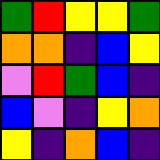[["green", "red", "yellow", "yellow", "green"], ["orange", "orange", "indigo", "blue", "yellow"], ["violet", "red", "green", "blue", "indigo"], ["blue", "violet", "indigo", "yellow", "orange"], ["yellow", "indigo", "orange", "blue", "indigo"]]